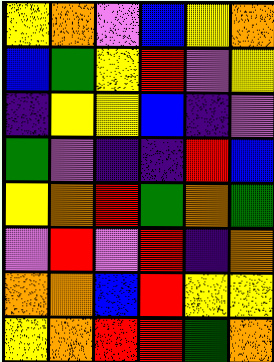[["yellow", "orange", "violet", "blue", "yellow", "orange"], ["blue", "green", "yellow", "red", "violet", "yellow"], ["indigo", "yellow", "yellow", "blue", "indigo", "violet"], ["green", "violet", "indigo", "indigo", "red", "blue"], ["yellow", "orange", "red", "green", "orange", "green"], ["violet", "red", "violet", "red", "indigo", "orange"], ["orange", "orange", "blue", "red", "yellow", "yellow"], ["yellow", "orange", "red", "red", "green", "orange"]]